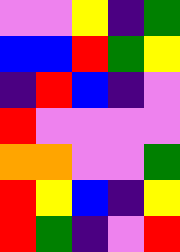[["violet", "violet", "yellow", "indigo", "green"], ["blue", "blue", "red", "green", "yellow"], ["indigo", "red", "blue", "indigo", "violet"], ["red", "violet", "violet", "violet", "violet"], ["orange", "orange", "violet", "violet", "green"], ["red", "yellow", "blue", "indigo", "yellow"], ["red", "green", "indigo", "violet", "red"]]